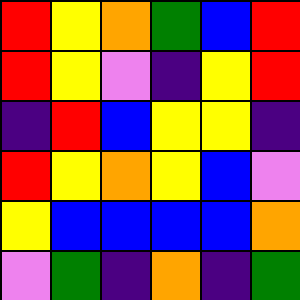[["red", "yellow", "orange", "green", "blue", "red"], ["red", "yellow", "violet", "indigo", "yellow", "red"], ["indigo", "red", "blue", "yellow", "yellow", "indigo"], ["red", "yellow", "orange", "yellow", "blue", "violet"], ["yellow", "blue", "blue", "blue", "blue", "orange"], ["violet", "green", "indigo", "orange", "indigo", "green"]]